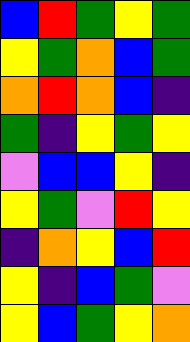[["blue", "red", "green", "yellow", "green"], ["yellow", "green", "orange", "blue", "green"], ["orange", "red", "orange", "blue", "indigo"], ["green", "indigo", "yellow", "green", "yellow"], ["violet", "blue", "blue", "yellow", "indigo"], ["yellow", "green", "violet", "red", "yellow"], ["indigo", "orange", "yellow", "blue", "red"], ["yellow", "indigo", "blue", "green", "violet"], ["yellow", "blue", "green", "yellow", "orange"]]